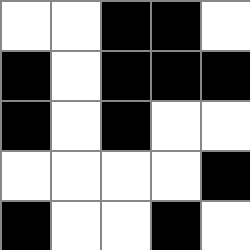[["white", "white", "black", "black", "white"], ["black", "white", "black", "black", "black"], ["black", "white", "black", "white", "white"], ["white", "white", "white", "white", "black"], ["black", "white", "white", "black", "white"]]